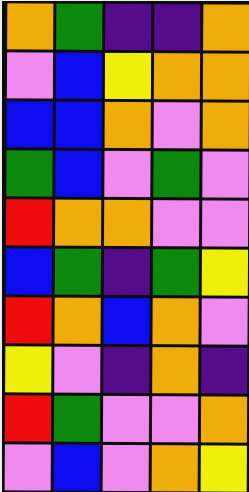[["orange", "green", "indigo", "indigo", "orange"], ["violet", "blue", "yellow", "orange", "orange"], ["blue", "blue", "orange", "violet", "orange"], ["green", "blue", "violet", "green", "violet"], ["red", "orange", "orange", "violet", "violet"], ["blue", "green", "indigo", "green", "yellow"], ["red", "orange", "blue", "orange", "violet"], ["yellow", "violet", "indigo", "orange", "indigo"], ["red", "green", "violet", "violet", "orange"], ["violet", "blue", "violet", "orange", "yellow"]]